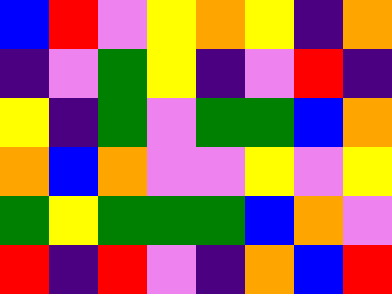[["blue", "red", "violet", "yellow", "orange", "yellow", "indigo", "orange"], ["indigo", "violet", "green", "yellow", "indigo", "violet", "red", "indigo"], ["yellow", "indigo", "green", "violet", "green", "green", "blue", "orange"], ["orange", "blue", "orange", "violet", "violet", "yellow", "violet", "yellow"], ["green", "yellow", "green", "green", "green", "blue", "orange", "violet"], ["red", "indigo", "red", "violet", "indigo", "orange", "blue", "red"]]